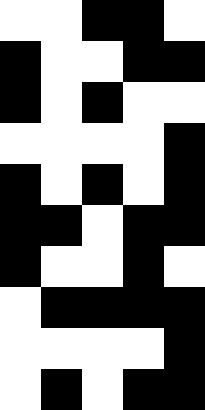[["white", "white", "black", "black", "white"], ["black", "white", "white", "black", "black"], ["black", "white", "black", "white", "white"], ["white", "white", "white", "white", "black"], ["black", "white", "black", "white", "black"], ["black", "black", "white", "black", "black"], ["black", "white", "white", "black", "white"], ["white", "black", "black", "black", "black"], ["white", "white", "white", "white", "black"], ["white", "black", "white", "black", "black"]]